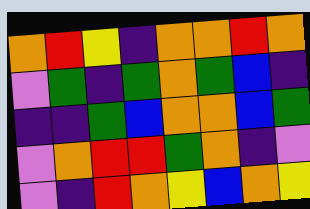[["orange", "red", "yellow", "indigo", "orange", "orange", "red", "orange"], ["violet", "green", "indigo", "green", "orange", "green", "blue", "indigo"], ["indigo", "indigo", "green", "blue", "orange", "orange", "blue", "green"], ["violet", "orange", "red", "red", "green", "orange", "indigo", "violet"], ["violet", "indigo", "red", "orange", "yellow", "blue", "orange", "yellow"]]